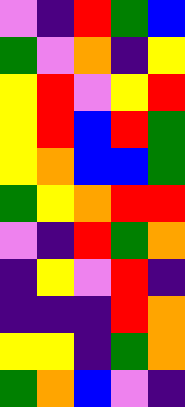[["violet", "indigo", "red", "green", "blue"], ["green", "violet", "orange", "indigo", "yellow"], ["yellow", "red", "violet", "yellow", "red"], ["yellow", "red", "blue", "red", "green"], ["yellow", "orange", "blue", "blue", "green"], ["green", "yellow", "orange", "red", "red"], ["violet", "indigo", "red", "green", "orange"], ["indigo", "yellow", "violet", "red", "indigo"], ["indigo", "indigo", "indigo", "red", "orange"], ["yellow", "yellow", "indigo", "green", "orange"], ["green", "orange", "blue", "violet", "indigo"]]